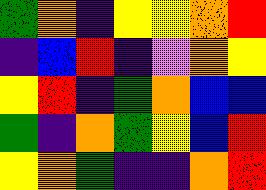[["green", "orange", "indigo", "yellow", "yellow", "orange", "red"], ["indigo", "blue", "red", "indigo", "violet", "orange", "yellow"], ["yellow", "red", "indigo", "green", "orange", "blue", "blue"], ["green", "indigo", "orange", "green", "yellow", "blue", "red"], ["yellow", "orange", "green", "indigo", "indigo", "orange", "red"]]